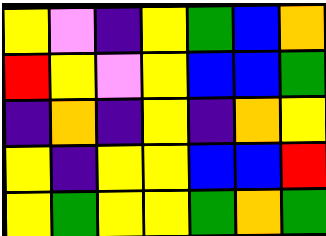[["yellow", "violet", "indigo", "yellow", "green", "blue", "orange"], ["red", "yellow", "violet", "yellow", "blue", "blue", "green"], ["indigo", "orange", "indigo", "yellow", "indigo", "orange", "yellow"], ["yellow", "indigo", "yellow", "yellow", "blue", "blue", "red"], ["yellow", "green", "yellow", "yellow", "green", "orange", "green"]]